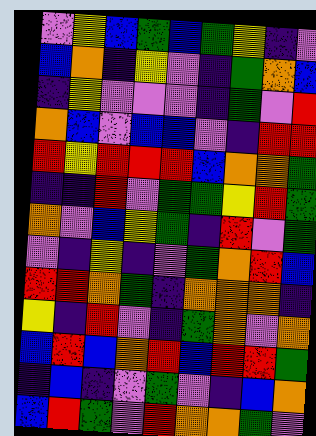[["violet", "yellow", "blue", "green", "blue", "green", "yellow", "indigo", "violet"], ["blue", "orange", "indigo", "yellow", "violet", "indigo", "green", "orange", "blue"], ["indigo", "yellow", "violet", "violet", "violet", "indigo", "green", "violet", "red"], ["orange", "blue", "violet", "blue", "blue", "violet", "indigo", "red", "red"], ["red", "yellow", "red", "red", "red", "blue", "orange", "orange", "green"], ["indigo", "indigo", "red", "violet", "green", "green", "yellow", "red", "green"], ["orange", "violet", "blue", "yellow", "green", "indigo", "red", "violet", "green"], ["violet", "indigo", "yellow", "indigo", "violet", "green", "orange", "red", "blue"], ["red", "red", "orange", "green", "indigo", "orange", "orange", "orange", "indigo"], ["yellow", "indigo", "red", "violet", "indigo", "green", "orange", "violet", "orange"], ["blue", "red", "blue", "orange", "red", "blue", "red", "red", "green"], ["indigo", "blue", "indigo", "violet", "green", "violet", "indigo", "blue", "orange"], ["blue", "red", "green", "violet", "red", "orange", "orange", "green", "violet"]]